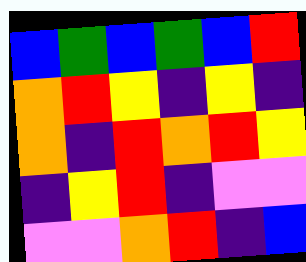[["blue", "green", "blue", "green", "blue", "red"], ["orange", "red", "yellow", "indigo", "yellow", "indigo"], ["orange", "indigo", "red", "orange", "red", "yellow"], ["indigo", "yellow", "red", "indigo", "violet", "violet"], ["violet", "violet", "orange", "red", "indigo", "blue"]]